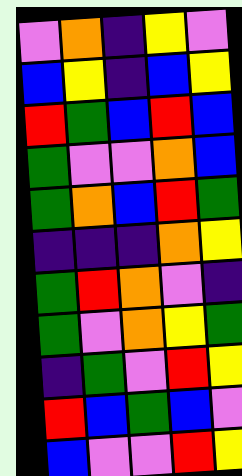[["violet", "orange", "indigo", "yellow", "violet"], ["blue", "yellow", "indigo", "blue", "yellow"], ["red", "green", "blue", "red", "blue"], ["green", "violet", "violet", "orange", "blue"], ["green", "orange", "blue", "red", "green"], ["indigo", "indigo", "indigo", "orange", "yellow"], ["green", "red", "orange", "violet", "indigo"], ["green", "violet", "orange", "yellow", "green"], ["indigo", "green", "violet", "red", "yellow"], ["red", "blue", "green", "blue", "violet"], ["blue", "violet", "violet", "red", "yellow"]]